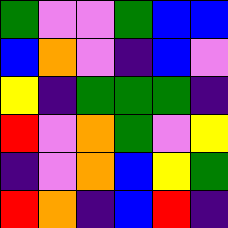[["green", "violet", "violet", "green", "blue", "blue"], ["blue", "orange", "violet", "indigo", "blue", "violet"], ["yellow", "indigo", "green", "green", "green", "indigo"], ["red", "violet", "orange", "green", "violet", "yellow"], ["indigo", "violet", "orange", "blue", "yellow", "green"], ["red", "orange", "indigo", "blue", "red", "indigo"]]